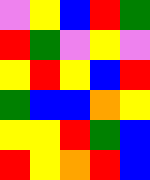[["violet", "yellow", "blue", "red", "green"], ["red", "green", "violet", "yellow", "violet"], ["yellow", "red", "yellow", "blue", "red"], ["green", "blue", "blue", "orange", "yellow"], ["yellow", "yellow", "red", "green", "blue"], ["red", "yellow", "orange", "red", "blue"]]